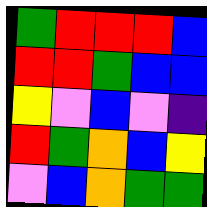[["green", "red", "red", "red", "blue"], ["red", "red", "green", "blue", "blue"], ["yellow", "violet", "blue", "violet", "indigo"], ["red", "green", "orange", "blue", "yellow"], ["violet", "blue", "orange", "green", "green"]]